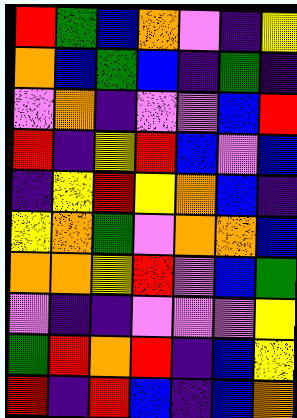[["red", "green", "blue", "orange", "violet", "indigo", "yellow"], ["orange", "blue", "green", "blue", "indigo", "green", "indigo"], ["violet", "orange", "indigo", "violet", "violet", "blue", "red"], ["red", "indigo", "yellow", "red", "blue", "violet", "blue"], ["indigo", "yellow", "red", "yellow", "orange", "blue", "indigo"], ["yellow", "orange", "green", "violet", "orange", "orange", "blue"], ["orange", "orange", "yellow", "red", "violet", "blue", "green"], ["violet", "indigo", "indigo", "violet", "violet", "violet", "yellow"], ["green", "red", "orange", "red", "indigo", "blue", "yellow"], ["red", "indigo", "red", "blue", "indigo", "blue", "orange"]]